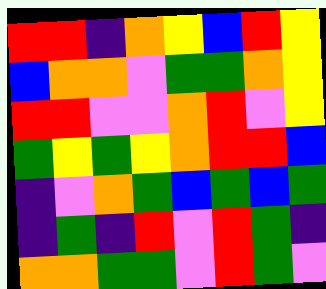[["red", "red", "indigo", "orange", "yellow", "blue", "red", "yellow"], ["blue", "orange", "orange", "violet", "green", "green", "orange", "yellow"], ["red", "red", "violet", "violet", "orange", "red", "violet", "yellow"], ["green", "yellow", "green", "yellow", "orange", "red", "red", "blue"], ["indigo", "violet", "orange", "green", "blue", "green", "blue", "green"], ["indigo", "green", "indigo", "red", "violet", "red", "green", "indigo"], ["orange", "orange", "green", "green", "violet", "red", "green", "violet"]]